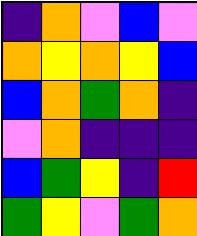[["indigo", "orange", "violet", "blue", "violet"], ["orange", "yellow", "orange", "yellow", "blue"], ["blue", "orange", "green", "orange", "indigo"], ["violet", "orange", "indigo", "indigo", "indigo"], ["blue", "green", "yellow", "indigo", "red"], ["green", "yellow", "violet", "green", "orange"]]